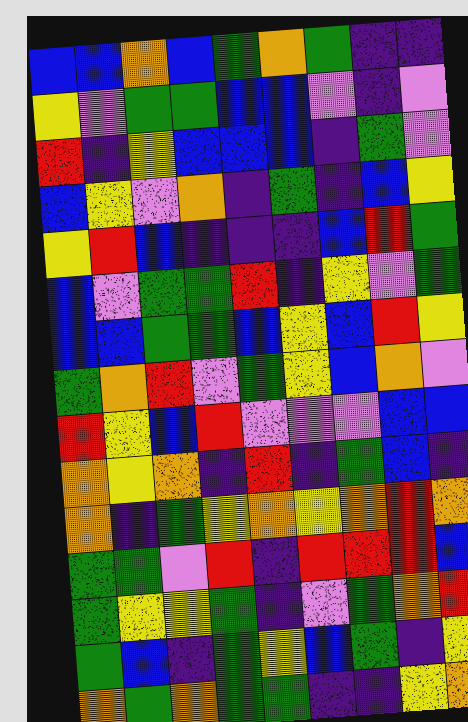[["blue", "blue", "orange", "blue", "green", "orange", "green", "indigo", "indigo"], ["yellow", "violet", "green", "green", "blue", "blue", "violet", "indigo", "violet"], ["red", "indigo", "yellow", "blue", "blue", "blue", "indigo", "green", "violet"], ["blue", "yellow", "violet", "orange", "indigo", "green", "indigo", "blue", "yellow"], ["yellow", "red", "blue", "indigo", "indigo", "indigo", "blue", "red", "green"], ["blue", "violet", "green", "green", "red", "indigo", "yellow", "violet", "green"], ["blue", "blue", "green", "green", "blue", "yellow", "blue", "red", "yellow"], ["green", "orange", "red", "violet", "green", "yellow", "blue", "orange", "violet"], ["red", "yellow", "blue", "red", "violet", "violet", "violet", "blue", "blue"], ["orange", "yellow", "orange", "indigo", "red", "indigo", "green", "blue", "indigo"], ["orange", "indigo", "green", "yellow", "orange", "yellow", "orange", "red", "orange"], ["green", "green", "violet", "red", "indigo", "red", "red", "red", "blue"], ["green", "yellow", "yellow", "green", "indigo", "violet", "green", "orange", "red"], ["green", "blue", "indigo", "green", "yellow", "blue", "green", "indigo", "yellow"], ["orange", "green", "orange", "green", "green", "indigo", "indigo", "yellow", "orange"]]